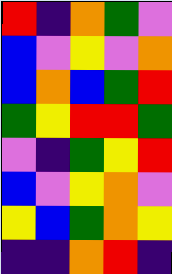[["red", "indigo", "orange", "green", "violet"], ["blue", "violet", "yellow", "violet", "orange"], ["blue", "orange", "blue", "green", "red"], ["green", "yellow", "red", "red", "green"], ["violet", "indigo", "green", "yellow", "red"], ["blue", "violet", "yellow", "orange", "violet"], ["yellow", "blue", "green", "orange", "yellow"], ["indigo", "indigo", "orange", "red", "indigo"]]